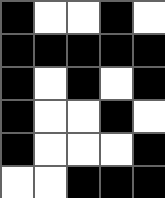[["black", "white", "white", "black", "white"], ["black", "black", "black", "black", "black"], ["black", "white", "black", "white", "black"], ["black", "white", "white", "black", "white"], ["black", "white", "white", "white", "black"], ["white", "white", "black", "black", "black"]]